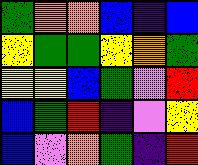[["green", "orange", "orange", "blue", "indigo", "blue"], ["yellow", "green", "green", "yellow", "orange", "green"], ["yellow", "yellow", "blue", "green", "violet", "red"], ["blue", "green", "red", "indigo", "violet", "yellow"], ["blue", "violet", "orange", "green", "indigo", "red"]]